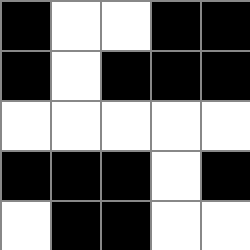[["black", "white", "white", "black", "black"], ["black", "white", "black", "black", "black"], ["white", "white", "white", "white", "white"], ["black", "black", "black", "white", "black"], ["white", "black", "black", "white", "white"]]